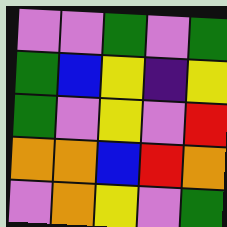[["violet", "violet", "green", "violet", "green"], ["green", "blue", "yellow", "indigo", "yellow"], ["green", "violet", "yellow", "violet", "red"], ["orange", "orange", "blue", "red", "orange"], ["violet", "orange", "yellow", "violet", "green"]]